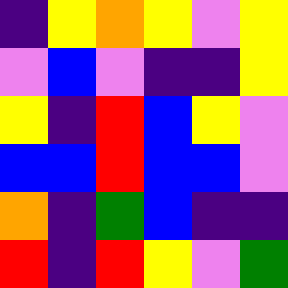[["indigo", "yellow", "orange", "yellow", "violet", "yellow"], ["violet", "blue", "violet", "indigo", "indigo", "yellow"], ["yellow", "indigo", "red", "blue", "yellow", "violet"], ["blue", "blue", "red", "blue", "blue", "violet"], ["orange", "indigo", "green", "blue", "indigo", "indigo"], ["red", "indigo", "red", "yellow", "violet", "green"]]